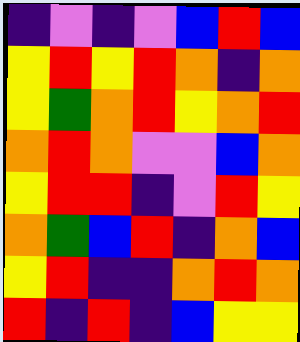[["indigo", "violet", "indigo", "violet", "blue", "red", "blue"], ["yellow", "red", "yellow", "red", "orange", "indigo", "orange"], ["yellow", "green", "orange", "red", "yellow", "orange", "red"], ["orange", "red", "orange", "violet", "violet", "blue", "orange"], ["yellow", "red", "red", "indigo", "violet", "red", "yellow"], ["orange", "green", "blue", "red", "indigo", "orange", "blue"], ["yellow", "red", "indigo", "indigo", "orange", "red", "orange"], ["red", "indigo", "red", "indigo", "blue", "yellow", "yellow"]]